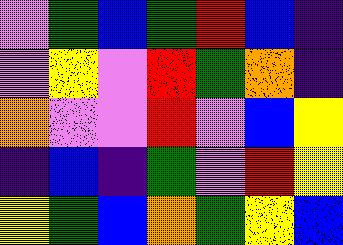[["violet", "green", "blue", "green", "red", "blue", "indigo"], ["violet", "yellow", "violet", "red", "green", "orange", "indigo"], ["orange", "violet", "violet", "red", "violet", "blue", "yellow"], ["indigo", "blue", "indigo", "green", "violet", "red", "yellow"], ["yellow", "green", "blue", "orange", "green", "yellow", "blue"]]